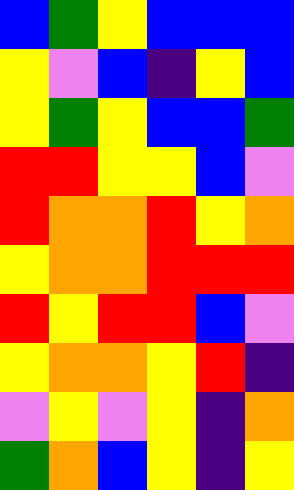[["blue", "green", "yellow", "blue", "blue", "blue"], ["yellow", "violet", "blue", "indigo", "yellow", "blue"], ["yellow", "green", "yellow", "blue", "blue", "green"], ["red", "red", "yellow", "yellow", "blue", "violet"], ["red", "orange", "orange", "red", "yellow", "orange"], ["yellow", "orange", "orange", "red", "red", "red"], ["red", "yellow", "red", "red", "blue", "violet"], ["yellow", "orange", "orange", "yellow", "red", "indigo"], ["violet", "yellow", "violet", "yellow", "indigo", "orange"], ["green", "orange", "blue", "yellow", "indigo", "yellow"]]